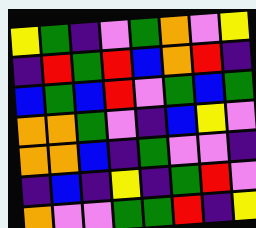[["yellow", "green", "indigo", "violet", "green", "orange", "violet", "yellow"], ["indigo", "red", "green", "red", "blue", "orange", "red", "indigo"], ["blue", "green", "blue", "red", "violet", "green", "blue", "green"], ["orange", "orange", "green", "violet", "indigo", "blue", "yellow", "violet"], ["orange", "orange", "blue", "indigo", "green", "violet", "violet", "indigo"], ["indigo", "blue", "indigo", "yellow", "indigo", "green", "red", "violet"], ["orange", "violet", "violet", "green", "green", "red", "indigo", "yellow"]]